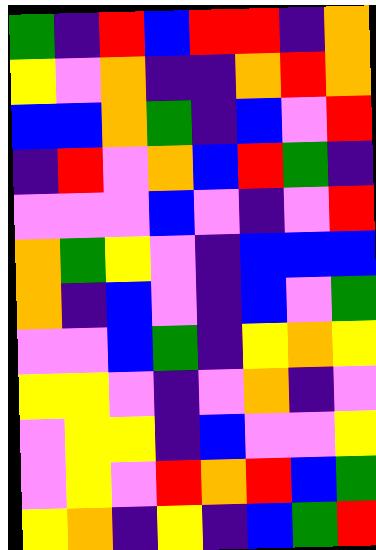[["green", "indigo", "red", "blue", "red", "red", "indigo", "orange"], ["yellow", "violet", "orange", "indigo", "indigo", "orange", "red", "orange"], ["blue", "blue", "orange", "green", "indigo", "blue", "violet", "red"], ["indigo", "red", "violet", "orange", "blue", "red", "green", "indigo"], ["violet", "violet", "violet", "blue", "violet", "indigo", "violet", "red"], ["orange", "green", "yellow", "violet", "indigo", "blue", "blue", "blue"], ["orange", "indigo", "blue", "violet", "indigo", "blue", "violet", "green"], ["violet", "violet", "blue", "green", "indigo", "yellow", "orange", "yellow"], ["yellow", "yellow", "violet", "indigo", "violet", "orange", "indigo", "violet"], ["violet", "yellow", "yellow", "indigo", "blue", "violet", "violet", "yellow"], ["violet", "yellow", "violet", "red", "orange", "red", "blue", "green"], ["yellow", "orange", "indigo", "yellow", "indigo", "blue", "green", "red"]]